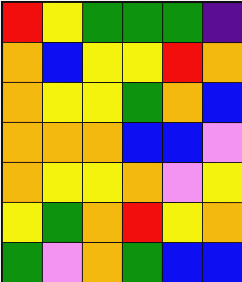[["red", "yellow", "green", "green", "green", "indigo"], ["orange", "blue", "yellow", "yellow", "red", "orange"], ["orange", "yellow", "yellow", "green", "orange", "blue"], ["orange", "orange", "orange", "blue", "blue", "violet"], ["orange", "yellow", "yellow", "orange", "violet", "yellow"], ["yellow", "green", "orange", "red", "yellow", "orange"], ["green", "violet", "orange", "green", "blue", "blue"]]